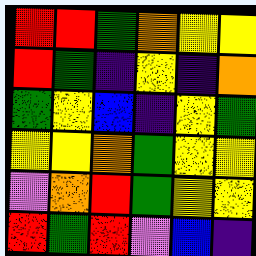[["red", "red", "green", "orange", "yellow", "yellow"], ["red", "green", "indigo", "yellow", "indigo", "orange"], ["green", "yellow", "blue", "indigo", "yellow", "green"], ["yellow", "yellow", "orange", "green", "yellow", "yellow"], ["violet", "orange", "red", "green", "yellow", "yellow"], ["red", "green", "red", "violet", "blue", "indigo"]]